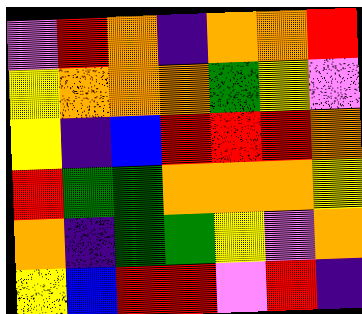[["violet", "red", "orange", "indigo", "orange", "orange", "red"], ["yellow", "orange", "orange", "orange", "green", "yellow", "violet"], ["yellow", "indigo", "blue", "red", "red", "red", "orange"], ["red", "green", "green", "orange", "orange", "orange", "yellow"], ["orange", "indigo", "green", "green", "yellow", "violet", "orange"], ["yellow", "blue", "red", "red", "violet", "red", "indigo"]]